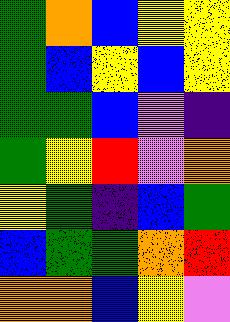[["green", "orange", "blue", "yellow", "yellow"], ["green", "blue", "yellow", "blue", "yellow"], ["green", "green", "blue", "violet", "indigo"], ["green", "yellow", "red", "violet", "orange"], ["yellow", "green", "indigo", "blue", "green"], ["blue", "green", "green", "orange", "red"], ["orange", "orange", "blue", "yellow", "violet"]]